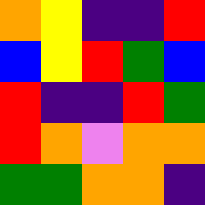[["orange", "yellow", "indigo", "indigo", "red"], ["blue", "yellow", "red", "green", "blue"], ["red", "indigo", "indigo", "red", "green"], ["red", "orange", "violet", "orange", "orange"], ["green", "green", "orange", "orange", "indigo"]]